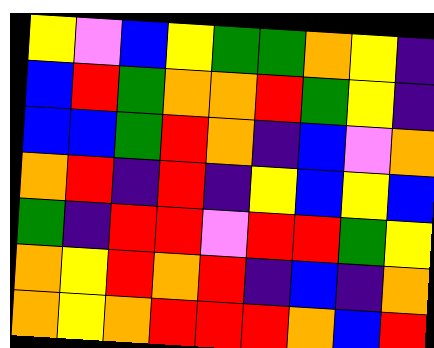[["yellow", "violet", "blue", "yellow", "green", "green", "orange", "yellow", "indigo"], ["blue", "red", "green", "orange", "orange", "red", "green", "yellow", "indigo"], ["blue", "blue", "green", "red", "orange", "indigo", "blue", "violet", "orange"], ["orange", "red", "indigo", "red", "indigo", "yellow", "blue", "yellow", "blue"], ["green", "indigo", "red", "red", "violet", "red", "red", "green", "yellow"], ["orange", "yellow", "red", "orange", "red", "indigo", "blue", "indigo", "orange"], ["orange", "yellow", "orange", "red", "red", "red", "orange", "blue", "red"]]